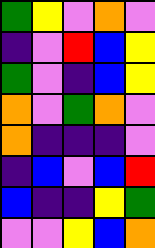[["green", "yellow", "violet", "orange", "violet"], ["indigo", "violet", "red", "blue", "yellow"], ["green", "violet", "indigo", "blue", "yellow"], ["orange", "violet", "green", "orange", "violet"], ["orange", "indigo", "indigo", "indigo", "violet"], ["indigo", "blue", "violet", "blue", "red"], ["blue", "indigo", "indigo", "yellow", "green"], ["violet", "violet", "yellow", "blue", "orange"]]